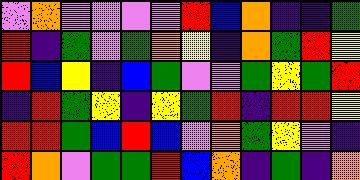[["violet", "orange", "violet", "violet", "violet", "violet", "red", "blue", "orange", "indigo", "indigo", "green"], ["red", "indigo", "green", "violet", "green", "orange", "yellow", "indigo", "orange", "green", "red", "yellow"], ["red", "blue", "yellow", "indigo", "blue", "green", "violet", "violet", "green", "yellow", "green", "red"], ["indigo", "red", "green", "yellow", "indigo", "yellow", "green", "red", "indigo", "red", "red", "yellow"], ["red", "red", "green", "blue", "red", "blue", "violet", "orange", "green", "yellow", "violet", "indigo"], ["red", "orange", "violet", "green", "green", "red", "blue", "orange", "indigo", "green", "indigo", "orange"]]